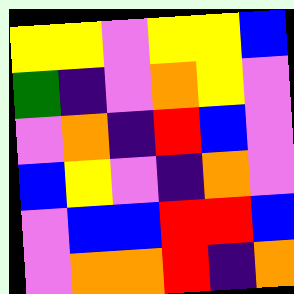[["yellow", "yellow", "violet", "yellow", "yellow", "blue"], ["green", "indigo", "violet", "orange", "yellow", "violet"], ["violet", "orange", "indigo", "red", "blue", "violet"], ["blue", "yellow", "violet", "indigo", "orange", "violet"], ["violet", "blue", "blue", "red", "red", "blue"], ["violet", "orange", "orange", "red", "indigo", "orange"]]